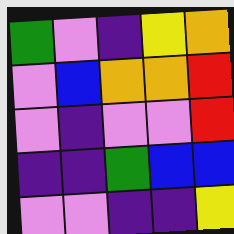[["green", "violet", "indigo", "yellow", "orange"], ["violet", "blue", "orange", "orange", "red"], ["violet", "indigo", "violet", "violet", "red"], ["indigo", "indigo", "green", "blue", "blue"], ["violet", "violet", "indigo", "indigo", "yellow"]]